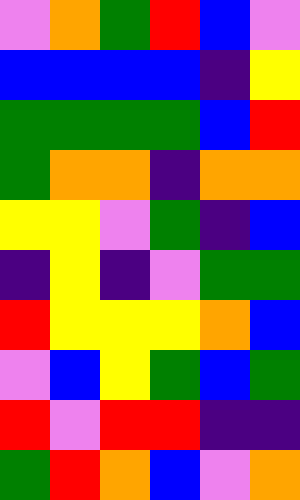[["violet", "orange", "green", "red", "blue", "violet"], ["blue", "blue", "blue", "blue", "indigo", "yellow"], ["green", "green", "green", "green", "blue", "red"], ["green", "orange", "orange", "indigo", "orange", "orange"], ["yellow", "yellow", "violet", "green", "indigo", "blue"], ["indigo", "yellow", "indigo", "violet", "green", "green"], ["red", "yellow", "yellow", "yellow", "orange", "blue"], ["violet", "blue", "yellow", "green", "blue", "green"], ["red", "violet", "red", "red", "indigo", "indigo"], ["green", "red", "orange", "blue", "violet", "orange"]]